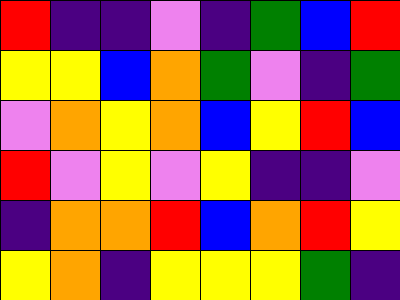[["red", "indigo", "indigo", "violet", "indigo", "green", "blue", "red"], ["yellow", "yellow", "blue", "orange", "green", "violet", "indigo", "green"], ["violet", "orange", "yellow", "orange", "blue", "yellow", "red", "blue"], ["red", "violet", "yellow", "violet", "yellow", "indigo", "indigo", "violet"], ["indigo", "orange", "orange", "red", "blue", "orange", "red", "yellow"], ["yellow", "orange", "indigo", "yellow", "yellow", "yellow", "green", "indigo"]]